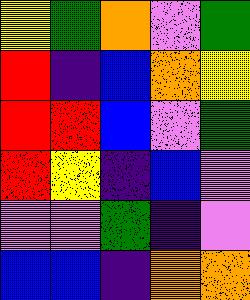[["yellow", "green", "orange", "violet", "green"], ["red", "indigo", "blue", "orange", "yellow"], ["red", "red", "blue", "violet", "green"], ["red", "yellow", "indigo", "blue", "violet"], ["violet", "violet", "green", "indigo", "violet"], ["blue", "blue", "indigo", "orange", "orange"]]